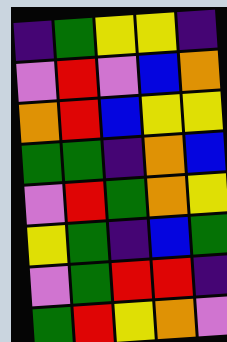[["indigo", "green", "yellow", "yellow", "indigo"], ["violet", "red", "violet", "blue", "orange"], ["orange", "red", "blue", "yellow", "yellow"], ["green", "green", "indigo", "orange", "blue"], ["violet", "red", "green", "orange", "yellow"], ["yellow", "green", "indigo", "blue", "green"], ["violet", "green", "red", "red", "indigo"], ["green", "red", "yellow", "orange", "violet"]]